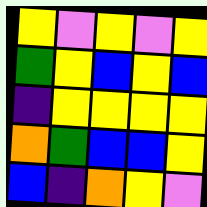[["yellow", "violet", "yellow", "violet", "yellow"], ["green", "yellow", "blue", "yellow", "blue"], ["indigo", "yellow", "yellow", "yellow", "yellow"], ["orange", "green", "blue", "blue", "yellow"], ["blue", "indigo", "orange", "yellow", "violet"]]